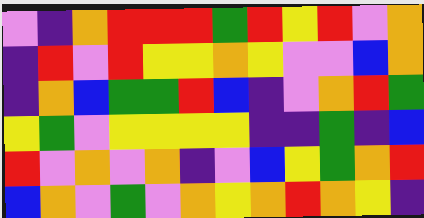[["violet", "indigo", "orange", "red", "red", "red", "green", "red", "yellow", "red", "violet", "orange"], ["indigo", "red", "violet", "red", "yellow", "yellow", "orange", "yellow", "violet", "violet", "blue", "orange"], ["indigo", "orange", "blue", "green", "green", "red", "blue", "indigo", "violet", "orange", "red", "green"], ["yellow", "green", "violet", "yellow", "yellow", "yellow", "yellow", "indigo", "indigo", "green", "indigo", "blue"], ["red", "violet", "orange", "violet", "orange", "indigo", "violet", "blue", "yellow", "green", "orange", "red"], ["blue", "orange", "violet", "green", "violet", "orange", "yellow", "orange", "red", "orange", "yellow", "indigo"]]